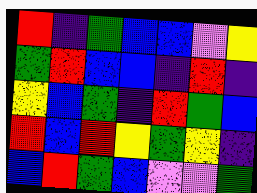[["red", "indigo", "green", "blue", "blue", "violet", "yellow"], ["green", "red", "blue", "blue", "indigo", "red", "indigo"], ["yellow", "blue", "green", "indigo", "red", "green", "blue"], ["red", "blue", "red", "yellow", "green", "yellow", "indigo"], ["blue", "red", "green", "blue", "violet", "violet", "green"]]